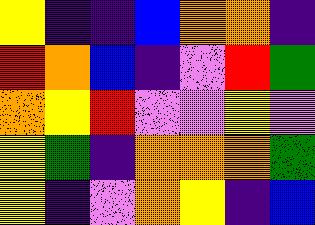[["yellow", "indigo", "indigo", "blue", "orange", "orange", "indigo"], ["red", "orange", "blue", "indigo", "violet", "red", "green"], ["orange", "yellow", "red", "violet", "violet", "yellow", "violet"], ["yellow", "green", "indigo", "orange", "orange", "orange", "green"], ["yellow", "indigo", "violet", "orange", "yellow", "indigo", "blue"]]